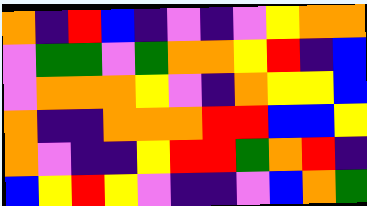[["orange", "indigo", "red", "blue", "indigo", "violet", "indigo", "violet", "yellow", "orange", "orange"], ["violet", "green", "green", "violet", "green", "orange", "orange", "yellow", "red", "indigo", "blue"], ["violet", "orange", "orange", "orange", "yellow", "violet", "indigo", "orange", "yellow", "yellow", "blue"], ["orange", "indigo", "indigo", "orange", "orange", "orange", "red", "red", "blue", "blue", "yellow"], ["orange", "violet", "indigo", "indigo", "yellow", "red", "red", "green", "orange", "red", "indigo"], ["blue", "yellow", "red", "yellow", "violet", "indigo", "indigo", "violet", "blue", "orange", "green"]]